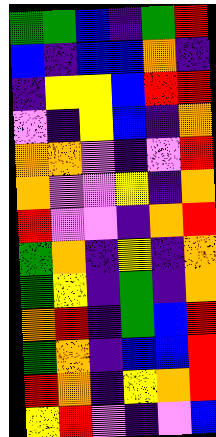[["green", "green", "blue", "indigo", "green", "red"], ["blue", "indigo", "blue", "blue", "orange", "indigo"], ["indigo", "yellow", "yellow", "blue", "red", "red"], ["violet", "indigo", "yellow", "blue", "indigo", "orange"], ["orange", "orange", "violet", "indigo", "violet", "red"], ["orange", "violet", "violet", "yellow", "indigo", "orange"], ["red", "violet", "violet", "indigo", "orange", "red"], ["green", "orange", "indigo", "yellow", "indigo", "orange"], ["green", "yellow", "indigo", "green", "indigo", "orange"], ["orange", "red", "indigo", "green", "blue", "red"], ["green", "orange", "indigo", "blue", "blue", "red"], ["red", "orange", "indigo", "yellow", "orange", "red"], ["yellow", "red", "violet", "indigo", "violet", "blue"]]